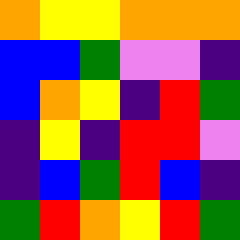[["orange", "yellow", "yellow", "orange", "orange", "orange"], ["blue", "blue", "green", "violet", "violet", "indigo"], ["blue", "orange", "yellow", "indigo", "red", "green"], ["indigo", "yellow", "indigo", "red", "red", "violet"], ["indigo", "blue", "green", "red", "blue", "indigo"], ["green", "red", "orange", "yellow", "red", "green"]]